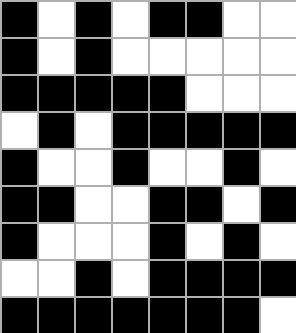[["black", "white", "black", "white", "black", "black", "white", "white"], ["black", "white", "black", "white", "white", "white", "white", "white"], ["black", "black", "black", "black", "black", "white", "white", "white"], ["white", "black", "white", "black", "black", "black", "black", "black"], ["black", "white", "white", "black", "white", "white", "black", "white"], ["black", "black", "white", "white", "black", "black", "white", "black"], ["black", "white", "white", "white", "black", "white", "black", "white"], ["white", "white", "black", "white", "black", "black", "black", "black"], ["black", "black", "black", "black", "black", "black", "black", "white"]]